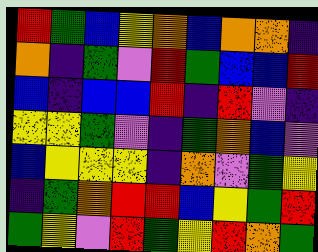[["red", "green", "blue", "yellow", "orange", "blue", "orange", "orange", "indigo"], ["orange", "indigo", "green", "violet", "red", "green", "blue", "blue", "red"], ["blue", "indigo", "blue", "blue", "red", "indigo", "red", "violet", "indigo"], ["yellow", "yellow", "green", "violet", "indigo", "green", "orange", "blue", "violet"], ["blue", "yellow", "yellow", "yellow", "indigo", "orange", "violet", "green", "yellow"], ["indigo", "green", "orange", "red", "red", "blue", "yellow", "green", "red"], ["green", "yellow", "violet", "red", "green", "yellow", "red", "orange", "green"]]